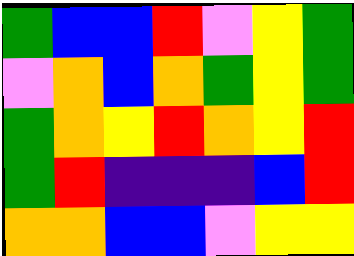[["green", "blue", "blue", "red", "violet", "yellow", "green"], ["violet", "orange", "blue", "orange", "green", "yellow", "green"], ["green", "orange", "yellow", "red", "orange", "yellow", "red"], ["green", "red", "indigo", "indigo", "indigo", "blue", "red"], ["orange", "orange", "blue", "blue", "violet", "yellow", "yellow"]]